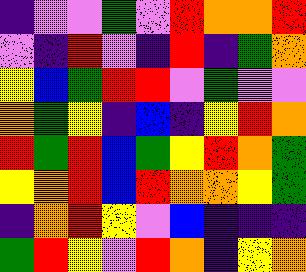[["indigo", "violet", "violet", "green", "violet", "red", "orange", "orange", "red"], ["violet", "indigo", "red", "violet", "indigo", "red", "indigo", "green", "orange"], ["yellow", "blue", "green", "red", "red", "violet", "green", "violet", "violet"], ["orange", "green", "yellow", "indigo", "blue", "indigo", "yellow", "red", "orange"], ["red", "green", "red", "blue", "green", "yellow", "red", "orange", "green"], ["yellow", "orange", "red", "blue", "red", "orange", "orange", "yellow", "green"], ["indigo", "orange", "red", "yellow", "violet", "blue", "indigo", "indigo", "indigo"], ["green", "red", "yellow", "violet", "red", "orange", "indigo", "yellow", "orange"]]